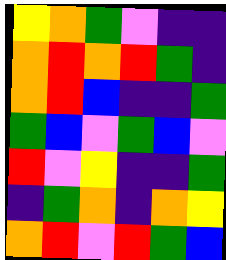[["yellow", "orange", "green", "violet", "indigo", "indigo"], ["orange", "red", "orange", "red", "green", "indigo"], ["orange", "red", "blue", "indigo", "indigo", "green"], ["green", "blue", "violet", "green", "blue", "violet"], ["red", "violet", "yellow", "indigo", "indigo", "green"], ["indigo", "green", "orange", "indigo", "orange", "yellow"], ["orange", "red", "violet", "red", "green", "blue"]]